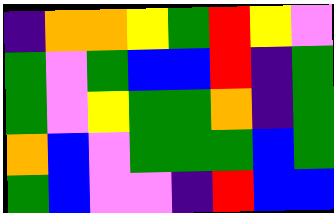[["indigo", "orange", "orange", "yellow", "green", "red", "yellow", "violet"], ["green", "violet", "green", "blue", "blue", "red", "indigo", "green"], ["green", "violet", "yellow", "green", "green", "orange", "indigo", "green"], ["orange", "blue", "violet", "green", "green", "green", "blue", "green"], ["green", "blue", "violet", "violet", "indigo", "red", "blue", "blue"]]